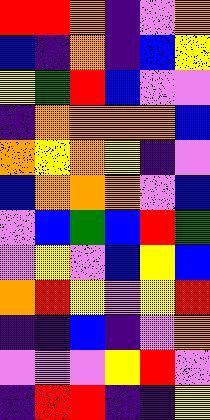[["red", "red", "orange", "indigo", "violet", "orange"], ["blue", "indigo", "orange", "indigo", "blue", "yellow"], ["yellow", "green", "red", "blue", "violet", "violet"], ["indigo", "orange", "orange", "orange", "orange", "blue"], ["orange", "yellow", "orange", "yellow", "indigo", "violet"], ["blue", "orange", "orange", "orange", "violet", "blue"], ["violet", "blue", "green", "blue", "red", "green"], ["violet", "yellow", "violet", "blue", "yellow", "blue"], ["orange", "red", "yellow", "violet", "yellow", "red"], ["indigo", "indigo", "blue", "indigo", "violet", "orange"], ["violet", "violet", "violet", "yellow", "red", "violet"], ["indigo", "red", "red", "indigo", "indigo", "yellow"]]